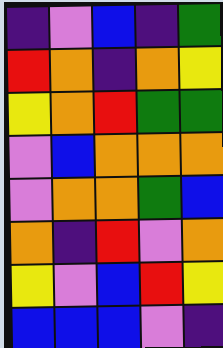[["indigo", "violet", "blue", "indigo", "green"], ["red", "orange", "indigo", "orange", "yellow"], ["yellow", "orange", "red", "green", "green"], ["violet", "blue", "orange", "orange", "orange"], ["violet", "orange", "orange", "green", "blue"], ["orange", "indigo", "red", "violet", "orange"], ["yellow", "violet", "blue", "red", "yellow"], ["blue", "blue", "blue", "violet", "indigo"]]